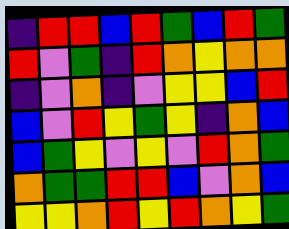[["indigo", "red", "red", "blue", "red", "green", "blue", "red", "green"], ["red", "violet", "green", "indigo", "red", "orange", "yellow", "orange", "orange"], ["indigo", "violet", "orange", "indigo", "violet", "yellow", "yellow", "blue", "red"], ["blue", "violet", "red", "yellow", "green", "yellow", "indigo", "orange", "blue"], ["blue", "green", "yellow", "violet", "yellow", "violet", "red", "orange", "green"], ["orange", "green", "green", "red", "red", "blue", "violet", "orange", "blue"], ["yellow", "yellow", "orange", "red", "yellow", "red", "orange", "yellow", "green"]]